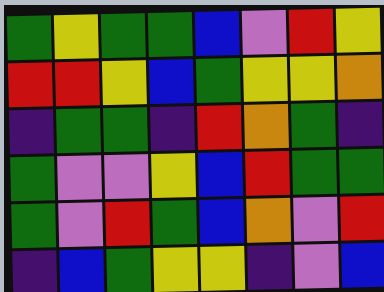[["green", "yellow", "green", "green", "blue", "violet", "red", "yellow"], ["red", "red", "yellow", "blue", "green", "yellow", "yellow", "orange"], ["indigo", "green", "green", "indigo", "red", "orange", "green", "indigo"], ["green", "violet", "violet", "yellow", "blue", "red", "green", "green"], ["green", "violet", "red", "green", "blue", "orange", "violet", "red"], ["indigo", "blue", "green", "yellow", "yellow", "indigo", "violet", "blue"]]